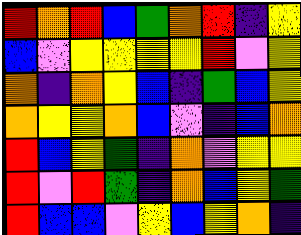[["red", "orange", "red", "blue", "green", "orange", "red", "indigo", "yellow"], ["blue", "violet", "yellow", "yellow", "yellow", "yellow", "red", "violet", "yellow"], ["orange", "indigo", "orange", "yellow", "blue", "indigo", "green", "blue", "yellow"], ["orange", "yellow", "yellow", "orange", "blue", "violet", "indigo", "blue", "orange"], ["red", "blue", "yellow", "green", "indigo", "orange", "violet", "yellow", "yellow"], ["red", "violet", "red", "green", "indigo", "orange", "blue", "yellow", "green"], ["red", "blue", "blue", "violet", "yellow", "blue", "yellow", "orange", "indigo"]]